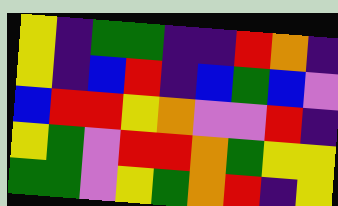[["yellow", "indigo", "green", "green", "indigo", "indigo", "red", "orange", "indigo"], ["yellow", "indigo", "blue", "red", "indigo", "blue", "green", "blue", "violet"], ["blue", "red", "red", "yellow", "orange", "violet", "violet", "red", "indigo"], ["yellow", "green", "violet", "red", "red", "orange", "green", "yellow", "yellow"], ["green", "green", "violet", "yellow", "green", "orange", "red", "indigo", "yellow"]]